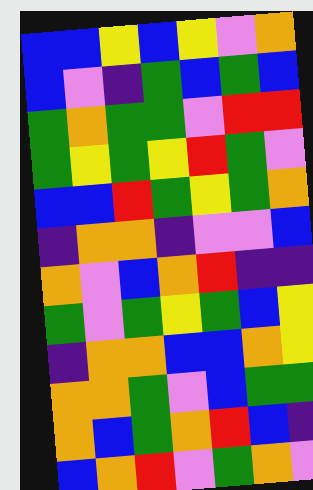[["blue", "blue", "yellow", "blue", "yellow", "violet", "orange"], ["blue", "violet", "indigo", "green", "blue", "green", "blue"], ["green", "orange", "green", "green", "violet", "red", "red"], ["green", "yellow", "green", "yellow", "red", "green", "violet"], ["blue", "blue", "red", "green", "yellow", "green", "orange"], ["indigo", "orange", "orange", "indigo", "violet", "violet", "blue"], ["orange", "violet", "blue", "orange", "red", "indigo", "indigo"], ["green", "violet", "green", "yellow", "green", "blue", "yellow"], ["indigo", "orange", "orange", "blue", "blue", "orange", "yellow"], ["orange", "orange", "green", "violet", "blue", "green", "green"], ["orange", "blue", "green", "orange", "red", "blue", "indigo"], ["blue", "orange", "red", "violet", "green", "orange", "violet"]]